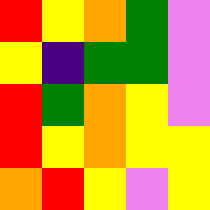[["red", "yellow", "orange", "green", "violet"], ["yellow", "indigo", "green", "green", "violet"], ["red", "green", "orange", "yellow", "violet"], ["red", "yellow", "orange", "yellow", "yellow"], ["orange", "red", "yellow", "violet", "yellow"]]